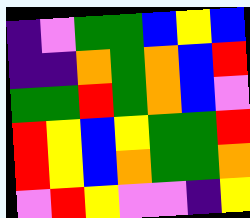[["indigo", "violet", "green", "green", "blue", "yellow", "blue"], ["indigo", "indigo", "orange", "green", "orange", "blue", "red"], ["green", "green", "red", "green", "orange", "blue", "violet"], ["red", "yellow", "blue", "yellow", "green", "green", "red"], ["red", "yellow", "blue", "orange", "green", "green", "orange"], ["violet", "red", "yellow", "violet", "violet", "indigo", "yellow"]]